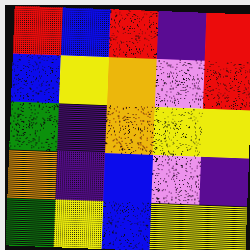[["red", "blue", "red", "indigo", "red"], ["blue", "yellow", "orange", "violet", "red"], ["green", "indigo", "orange", "yellow", "yellow"], ["orange", "indigo", "blue", "violet", "indigo"], ["green", "yellow", "blue", "yellow", "yellow"]]